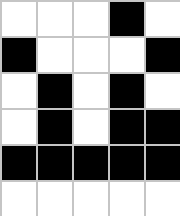[["white", "white", "white", "black", "white"], ["black", "white", "white", "white", "black"], ["white", "black", "white", "black", "white"], ["white", "black", "white", "black", "black"], ["black", "black", "black", "black", "black"], ["white", "white", "white", "white", "white"]]